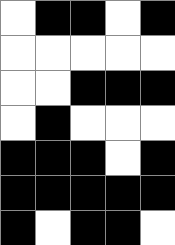[["white", "black", "black", "white", "black"], ["white", "white", "white", "white", "white"], ["white", "white", "black", "black", "black"], ["white", "black", "white", "white", "white"], ["black", "black", "black", "white", "black"], ["black", "black", "black", "black", "black"], ["black", "white", "black", "black", "white"]]